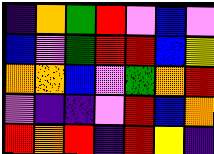[["indigo", "orange", "green", "red", "violet", "blue", "violet"], ["blue", "violet", "green", "red", "red", "blue", "yellow"], ["orange", "orange", "blue", "violet", "green", "orange", "red"], ["violet", "indigo", "indigo", "violet", "red", "blue", "orange"], ["red", "orange", "red", "indigo", "red", "yellow", "indigo"]]